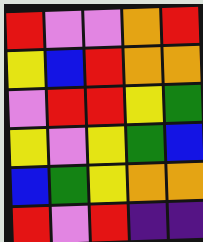[["red", "violet", "violet", "orange", "red"], ["yellow", "blue", "red", "orange", "orange"], ["violet", "red", "red", "yellow", "green"], ["yellow", "violet", "yellow", "green", "blue"], ["blue", "green", "yellow", "orange", "orange"], ["red", "violet", "red", "indigo", "indigo"]]